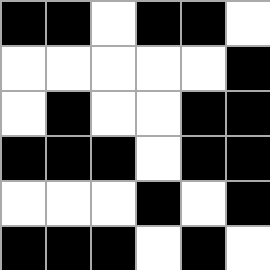[["black", "black", "white", "black", "black", "white"], ["white", "white", "white", "white", "white", "black"], ["white", "black", "white", "white", "black", "black"], ["black", "black", "black", "white", "black", "black"], ["white", "white", "white", "black", "white", "black"], ["black", "black", "black", "white", "black", "white"]]